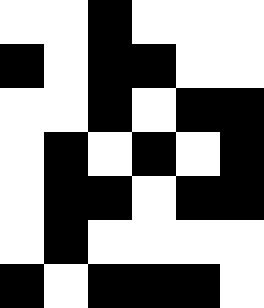[["white", "white", "black", "white", "white", "white"], ["black", "white", "black", "black", "white", "white"], ["white", "white", "black", "white", "black", "black"], ["white", "black", "white", "black", "white", "black"], ["white", "black", "black", "white", "black", "black"], ["white", "black", "white", "white", "white", "white"], ["black", "white", "black", "black", "black", "white"]]